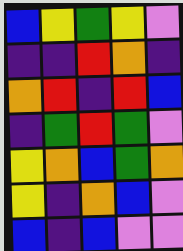[["blue", "yellow", "green", "yellow", "violet"], ["indigo", "indigo", "red", "orange", "indigo"], ["orange", "red", "indigo", "red", "blue"], ["indigo", "green", "red", "green", "violet"], ["yellow", "orange", "blue", "green", "orange"], ["yellow", "indigo", "orange", "blue", "violet"], ["blue", "indigo", "blue", "violet", "violet"]]